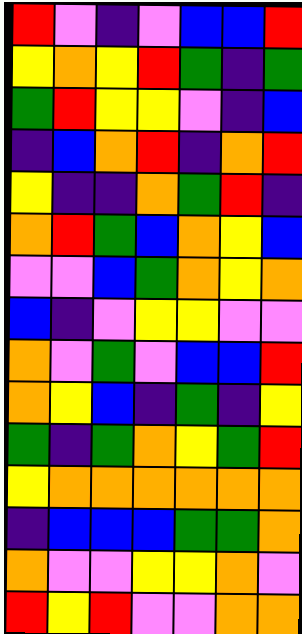[["red", "violet", "indigo", "violet", "blue", "blue", "red"], ["yellow", "orange", "yellow", "red", "green", "indigo", "green"], ["green", "red", "yellow", "yellow", "violet", "indigo", "blue"], ["indigo", "blue", "orange", "red", "indigo", "orange", "red"], ["yellow", "indigo", "indigo", "orange", "green", "red", "indigo"], ["orange", "red", "green", "blue", "orange", "yellow", "blue"], ["violet", "violet", "blue", "green", "orange", "yellow", "orange"], ["blue", "indigo", "violet", "yellow", "yellow", "violet", "violet"], ["orange", "violet", "green", "violet", "blue", "blue", "red"], ["orange", "yellow", "blue", "indigo", "green", "indigo", "yellow"], ["green", "indigo", "green", "orange", "yellow", "green", "red"], ["yellow", "orange", "orange", "orange", "orange", "orange", "orange"], ["indigo", "blue", "blue", "blue", "green", "green", "orange"], ["orange", "violet", "violet", "yellow", "yellow", "orange", "violet"], ["red", "yellow", "red", "violet", "violet", "orange", "orange"]]